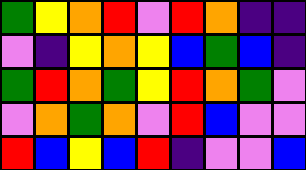[["green", "yellow", "orange", "red", "violet", "red", "orange", "indigo", "indigo"], ["violet", "indigo", "yellow", "orange", "yellow", "blue", "green", "blue", "indigo"], ["green", "red", "orange", "green", "yellow", "red", "orange", "green", "violet"], ["violet", "orange", "green", "orange", "violet", "red", "blue", "violet", "violet"], ["red", "blue", "yellow", "blue", "red", "indigo", "violet", "violet", "blue"]]